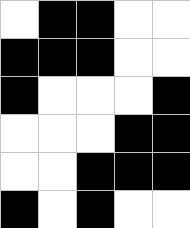[["white", "black", "black", "white", "white"], ["black", "black", "black", "white", "white"], ["black", "white", "white", "white", "black"], ["white", "white", "white", "black", "black"], ["white", "white", "black", "black", "black"], ["black", "white", "black", "white", "white"]]